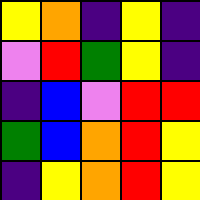[["yellow", "orange", "indigo", "yellow", "indigo"], ["violet", "red", "green", "yellow", "indigo"], ["indigo", "blue", "violet", "red", "red"], ["green", "blue", "orange", "red", "yellow"], ["indigo", "yellow", "orange", "red", "yellow"]]